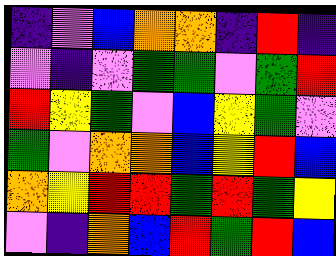[["indigo", "violet", "blue", "orange", "orange", "indigo", "red", "indigo"], ["violet", "indigo", "violet", "green", "green", "violet", "green", "red"], ["red", "yellow", "green", "violet", "blue", "yellow", "green", "violet"], ["green", "violet", "orange", "orange", "blue", "yellow", "red", "blue"], ["orange", "yellow", "red", "red", "green", "red", "green", "yellow"], ["violet", "indigo", "orange", "blue", "red", "green", "red", "blue"]]